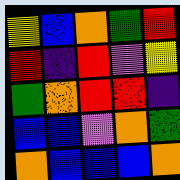[["yellow", "blue", "orange", "green", "red"], ["red", "indigo", "red", "violet", "yellow"], ["green", "orange", "red", "red", "indigo"], ["blue", "blue", "violet", "orange", "green"], ["orange", "blue", "blue", "blue", "orange"]]